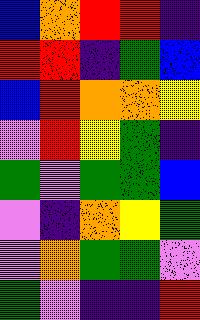[["blue", "orange", "red", "red", "indigo"], ["red", "red", "indigo", "green", "blue"], ["blue", "red", "orange", "orange", "yellow"], ["violet", "red", "yellow", "green", "indigo"], ["green", "violet", "green", "green", "blue"], ["violet", "indigo", "orange", "yellow", "green"], ["violet", "orange", "green", "green", "violet"], ["green", "violet", "indigo", "indigo", "red"]]